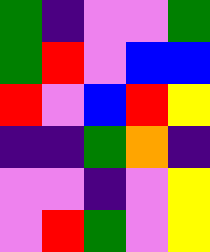[["green", "indigo", "violet", "violet", "green"], ["green", "red", "violet", "blue", "blue"], ["red", "violet", "blue", "red", "yellow"], ["indigo", "indigo", "green", "orange", "indigo"], ["violet", "violet", "indigo", "violet", "yellow"], ["violet", "red", "green", "violet", "yellow"]]